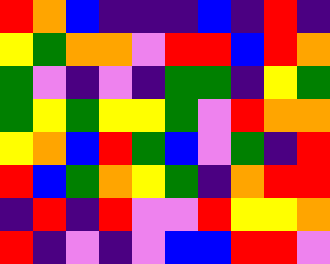[["red", "orange", "blue", "indigo", "indigo", "indigo", "blue", "indigo", "red", "indigo"], ["yellow", "green", "orange", "orange", "violet", "red", "red", "blue", "red", "orange"], ["green", "violet", "indigo", "violet", "indigo", "green", "green", "indigo", "yellow", "green"], ["green", "yellow", "green", "yellow", "yellow", "green", "violet", "red", "orange", "orange"], ["yellow", "orange", "blue", "red", "green", "blue", "violet", "green", "indigo", "red"], ["red", "blue", "green", "orange", "yellow", "green", "indigo", "orange", "red", "red"], ["indigo", "red", "indigo", "red", "violet", "violet", "red", "yellow", "yellow", "orange"], ["red", "indigo", "violet", "indigo", "violet", "blue", "blue", "red", "red", "violet"]]